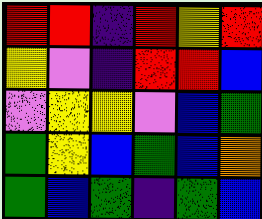[["red", "red", "indigo", "red", "yellow", "red"], ["yellow", "violet", "indigo", "red", "red", "blue"], ["violet", "yellow", "yellow", "violet", "blue", "green"], ["green", "yellow", "blue", "green", "blue", "orange"], ["green", "blue", "green", "indigo", "green", "blue"]]